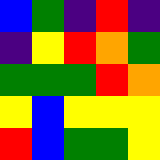[["blue", "green", "indigo", "red", "indigo"], ["indigo", "yellow", "red", "orange", "green"], ["green", "green", "green", "red", "orange"], ["yellow", "blue", "yellow", "yellow", "yellow"], ["red", "blue", "green", "green", "yellow"]]